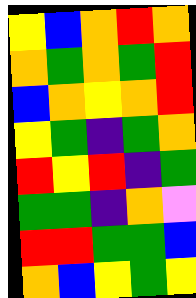[["yellow", "blue", "orange", "red", "orange"], ["orange", "green", "orange", "green", "red"], ["blue", "orange", "yellow", "orange", "red"], ["yellow", "green", "indigo", "green", "orange"], ["red", "yellow", "red", "indigo", "green"], ["green", "green", "indigo", "orange", "violet"], ["red", "red", "green", "green", "blue"], ["orange", "blue", "yellow", "green", "yellow"]]